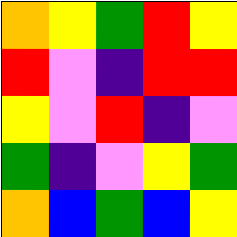[["orange", "yellow", "green", "red", "yellow"], ["red", "violet", "indigo", "red", "red"], ["yellow", "violet", "red", "indigo", "violet"], ["green", "indigo", "violet", "yellow", "green"], ["orange", "blue", "green", "blue", "yellow"]]